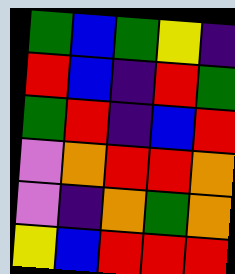[["green", "blue", "green", "yellow", "indigo"], ["red", "blue", "indigo", "red", "green"], ["green", "red", "indigo", "blue", "red"], ["violet", "orange", "red", "red", "orange"], ["violet", "indigo", "orange", "green", "orange"], ["yellow", "blue", "red", "red", "red"]]